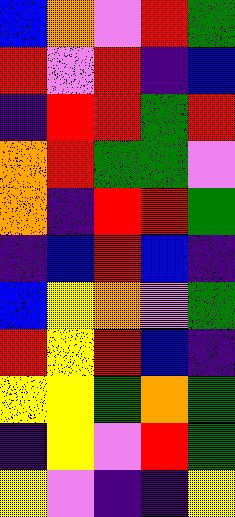[["blue", "orange", "violet", "red", "green"], ["red", "violet", "red", "indigo", "blue"], ["indigo", "red", "red", "green", "red"], ["orange", "red", "green", "green", "violet"], ["orange", "indigo", "red", "red", "green"], ["indigo", "blue", "red", "blue", "indigo"], ["blue", "yellow", "orange", "violet", "green"], ["red", "yellow", "red", "blue", "indigo"], ["yellow", "yellow", "green", "orange", "green"], ["indigo", "yellow", "violet", "red", "green"], ["yellow", "violet", "indigo", "indigo", "yellow"]]